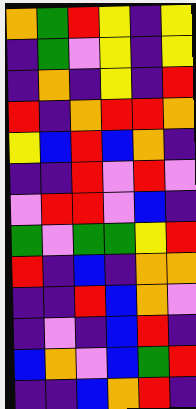[["orange", "green", "red", "yellow", "indigo", "yellow"], ["indigo", "green", "violet", "yellow", "indigo", "yellow"], ["indigo", "orange", "indigo", "yellow", "indigo", "red"], ["red", "indigo", "orange", "red", "red", "orange"], ["yellow", "blue", "red", "blue", "orange", "indigo"], ["indigo", "indigo", "red", "violet", "red", "violet"], ["violet", "red", "red", "violet", "blue", "indigo"], ["green", "violet", "green", "green", "yellow", "red"], ["red", "indigo", "blue", "indigo", "orange", "orange"], ["indigo", "indigo", "red", "blue", "orange", "violet"], ["indigo", "violet", "indigo", "blue", "red", "indigo"], ["blue", "orange", "violet", "blue", "green", "red"], ["indigo", "indigo", "blue", "orange", "red", "indigo"]]